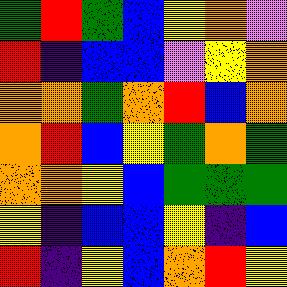[["green", "red", "green", "blue", "yellow", "orange", "violet"], ["red", "indigo", "blue", "blue", "violet", "yellow", "orange"], ["orange", "orange", "green", "orange", "red", "blue", "orange"], ["orange", "red", "blue", "yellow", "green", "orange", "green"], ["orange", "orange", "yellow", "blue", "green", "green", "green"], ["yellow", "indigo", "blue", "blue", "yellow", "indigo", "blue"], ["red", "indigo", "yellow", "blue", "orange", "red", "yellow"]]